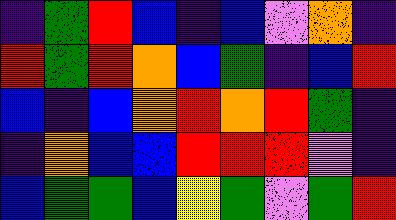[["indigo", "green", "red", "blue", "indigo", "blue", "violet", "orange", "indigo"], ["red", "green", "red", "orange", "blue", "green", "indigo", "blue", "red"], ["blue", "indigo", "blue", "orange", "red", "orange", "red", "green", "indigo"], ["indigo", "orange", "blue", "blue", "red", "red", "red", "violet", "indigo"], ["blue", "green", "green", "blue", "yellow", "green", "violet", "green", "red"]]